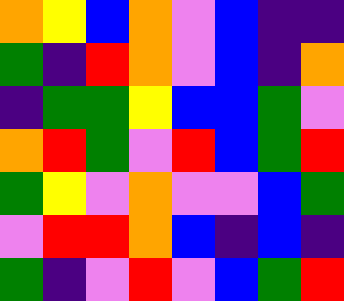[["orange", "yellow", "blue", "orange", "violet", "blue", "indigo", "indigo"], ["green", "indigo", "red", "orange", "violet", "blue", "indigo", "orange"], ["indigo", "green", "green", "yellow", "blue", "blue", "green", "violet"], ["orange", "red", "green", "violet", "red", "blue", "green", "red"], ["green", "yellow", "violet", "orange", "violet", "violet", "blue", "green"], ["violet", "red", "red", "orange", "blue", "indigo", "blue", "indigo"], ["green", "indigo", "violet", "red", "violet", "blue", "green", "red"]]